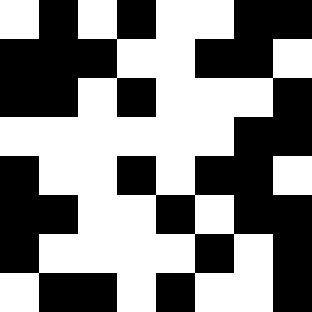[["white", "black", "white", "black", "white", "white", "black", "black"], ["black", "black", "black", "white", "white", "black", "black", "white"], ["black", "black", "white", "black", "white", "white", "white", "black"], ["white", "white", "white", "white", "white", "white", "black", "black"], ["black", "white", "white", "black", "white", "black", "black", "white"], ["black", "black", "white", "white", "black", "white", "black", "black"], ["black", "white", "white", "white", "white", "black", "white", "black"], ["white", "black", "black", "white", "black", "white", "white", "black"]]